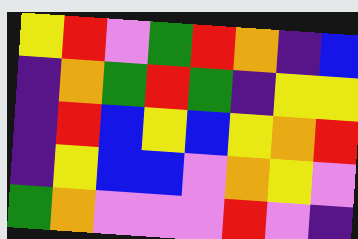[["yellow", "red", "violet", "green", "red", "orange", "indigo", "blue"], ["indigo", "orange", "green", "red", "green", "indigo", "yellow", "yellow"], ["indigo", "red", "blue", "yellow", "blue", "yellow", "orange", "red"], ["indigo", "yellow", "blue", "blue", "violet", "orange", "yellow", "violet"], ["green", "orange", "violet", "violet", "violet", "red", "violet", "indigo"]]